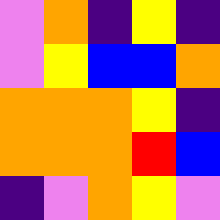[["violet", "orange", "indigo", "yellow", "indigo"], ["violet", "yellow", "blue", "blue", "orange"], ["orange", "orange", "orange", "yellow", "indigo"], ["orange", "orange", "orange", "red", "blue"], ["indigo", "violet", "orange", "yellow", "violet"]]